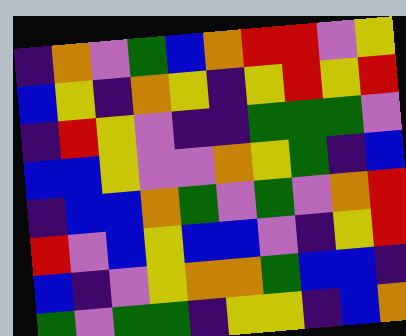[["indigo", "orange", "violet", "green", "blue", "orange", "red", "red", "violet", "yellow"], ["blue", "yellow", "indigo", "orange", "yellow", "indigo", "yellow", "red", "yellow", "red"], ["indigo", "red", "yellow", "violet", "indigo", "indigo", "green", "green", "green", "violet"], ["blue", "blue", "yellow", "violet", "violet", "orange", "yellow", "green", "indigo", "blue"], ["indigo", "blue", "blue", "orange", "green", "violet", "green", "violet", "orange", "red"], ["red", "violet", "blue", "yellow", "blue", "blue", "violet", "indigo", "yellow", "red"], ["blue", "indigo", "violet", "yellow", "orange", "orange", "green", "blue", "blue", "indigo"], ["green", "violet", "green", "green", "indigo", "yellow", "yellow", "indigo", "blue", "orange"]]